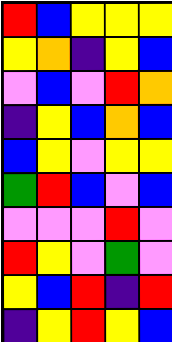[["red", "blue", "yellow", "yellow", "yellow"], ["yellow", "orange", "indigo", "yellow", "blue"], ["violet", "blue", "violet", "red", "orange"], ["indigo", "yellow", "blue", "orange", "blue"], ["blue", "yellow", "violet", "yellow", "yellow"], ["green", "red", "blue", "violet", "blue"], ["violet", "violet", "violet", "red", "violet"], ["red", "yellow", "violet", "green", "violet"], ["yellow", "blue", "red", "indigo", "red"], ["indigo", "yellow", "red", "yellow", "blue"]]